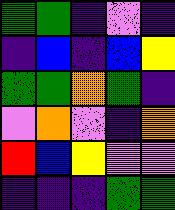[["green", "green", "indigo", "violet", "indigo"], ["indigo", "blue", "indigo", "blue", "yellow"], ["green", "green", "orange", "green", "indigo"], ["violet", "orange", "violet", "indigo", "orange"], ["red", "blue", "yellow", "violet", "violet"], ["indigo", "indigo", "indigo", "green", "green"]]